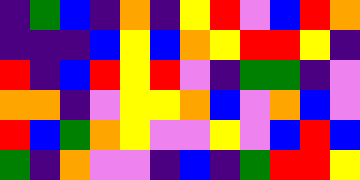[["indigo", "green", "blue", "indigo", "orange", "indigo", "yellow", "red", "violet", "blue", "red", "orange"], ["indigo", "indigo", "indigo", "blue", "yellow", "blue", "orange", "yellow", "red", "red", "yellow", "indigo"], ["red", "indigo", "blue", "red", "yellow", "red", "violet", "indigo", "green", "green", "indigo", "violet"], ["orange", "orange", "indigo", "violet", "yellow", "yellow", "orange", "blue", "violet", "orange", "blue", "violet"], ["red", "blue", "green", "orange", "yellow", "violet", "violet", "yellow", "violet", "blue", "red", "blue"], ["green", "indigo", "orange", "violet", "violet", "indigo", "blue", "indigo", "green", "red", "red", "yellow"]]